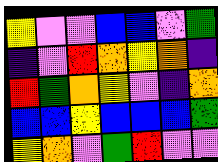[["yellow", "violet", "violet", "blue", "blue", "violet", "green"], ["indigo", "violet", "red", "orange", "yellow", "orange", "indigo"], ["red", "green", "orange", "yellow", "violet", "indigo", "orange"], ["blue", "blue", "yellow", "blue", "blue", "blue", "green"], ["yellow", "orange", "violet", "green", "red", "violet", "violet"]]